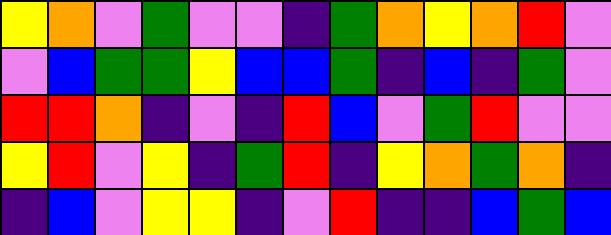[["yellow", "orange", "violet", "green", "violet", "violet", "indigo", "green", "orange", "yellow", "orange", "red", "violet"], ["violet", "blue", "green", "green", "yellow", "blue", "blue", "green", "indigo", "blue", "indigo", "green", "violet"], ["red", "red", "orange", "indigo", "violet", "indigo", "red", "blue", "violet", "green", "red", "violet", "violet"], ["yellow", "red", "violet", "yellow", "indigo", "green", "red", "indigo", "yellow", "orange", "green", "orange", "indigo"], ["indigo", "blue", "violet", "yellow", "yellow", "indigo", "violet", "red", "indigo", "indigo", "blue", "green", "blue"]]